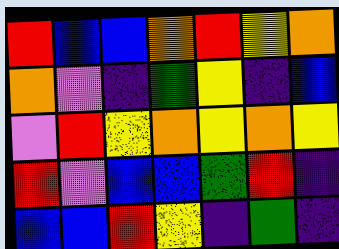[["red", "blue", "blue", "orange", "red", "yellow", "orange"], ["orange", "violet", "indigo", "green", "yellow", "indigo", "blue"], ["violet", "red", "yellow", "orange", "yellow", "orange", "yellow"], ["red", "violet", "blue", "blue", "green", "red", "indigo"], ["blue", "blue", "red", "yellow", "indigo", "green", "indigo"]]